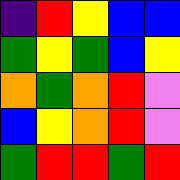[["indigo", "red", "yellow", "blue", "blue"], ["green", "yellow", "green", "blue", "yellow"], ["orange", "green", "orange", "red", "violet"], ["blue", "yellow", "orange", "red", "violet"], ["green", "red", "red", "green", "red"]]